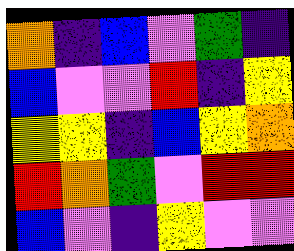[["orange", "indigo", "blue", "violet", "green", "indigo"], ["blue", "violet", "violet", "red", "indigo", "yellow"], ["yellow", "yellow", "indigo", "blue", "yellow", "orange"], ["red", "orange", "green", "violet", "red", "red"], ["blue", "violet", "indigo", "yellow", "violet", "violet"]]